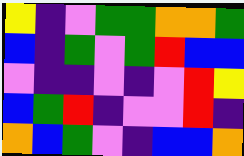[["yellow", "indigo", "violet", "green", "green", "orange", "orange", "green"], ["blue", "indigo", "green", "violet", "green", "red", "blue", "blue"], ["violet", "indigo", "indigo", "violet", "indigo", "violet", "red", "yellow"], ["blue", "green", "red", "indigo", "violet", "violet", "red", "indigo"], ["orange", "blue", "green", "violet", "indigo", "blue", "blue", "orange"]]